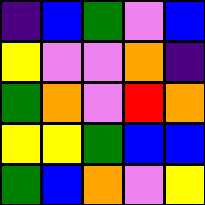[["indigo", "blue", "green", "violet", "blue"], ["yellow", "violet", "violet", "orange", "indigo"], ["green", "orange", "violet", "red", "orange"], ["yellow", "yellow", "green", "blue", "blue"], ["green", "blue", "orange", "violet", "yellow"]]